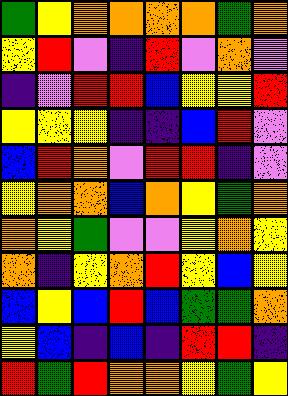[["green", "yellow", "orange", "orange", "orange", "orange", "green", "orange"], ["yellow", "red", "violet", "indigo", "red", "violet", "orange", "violet"], ["indigo", "violet", "red", "red", "blue", "yellow", "yellow", "red"], ["yellow", "yellow", "yellow", "indigo", "indigo", "blue", "red", "violet"], ["blue", "red", "orange", "violet", "red", "red", "indigo", "violet"], ["yellow", "orange", "orange", "blue", "orange", "yellow", "green", "orange"], ["orange", "yellow", "green", "violet", "violet", "yellow", "orange", "yellow"], ["orange", "indigo", "yellow", "orange", "red", "yellow", "blue", "yellow"], ["blue", "yellow", "blue", "red", "blue", "green", "green", "orange"], ["yellow", "blue", "indigo", "blue", "indigo", "red", "red", "indigo"], ["red", "green", "red", "orange", "orange", "yellow", "green", "yellow"]]